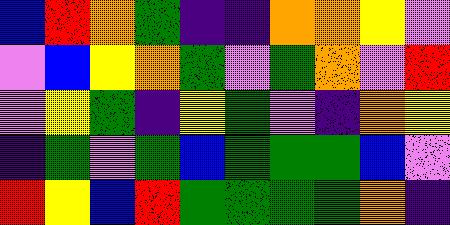[["blue", "red", "orange", "green", "indigo", "indigo", "orange", "orange", "yellow", "violet"], ["violet", "blue", "yellow", "orange", "green", "violet", "green", "orange", "violet", "red"], ["violet", "yellow", "green", "indigo", "yellow", "green", "violet", "indigo", "orange", "yellow"], ["indigo", "green", "violet", "green", "blue", "green", "green", "green", "blue", "violet"], ["red", "yellow", "blue", "red", "green", "green", "green", "green", "orange", "indigo"]]